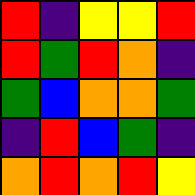[["red", "indigo", "yellow", "yellow", "red"], ["red", "green", "red", "orange", "indigo"], ["green", "blue", "orange", "orange", "green"], ["indigo", "red", "blue", "green", "indigo"], ["orange", "red", "orange", "red", "yellow"]]